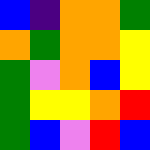[["blue", "indigo", "orange", "orange", "green"], ["orange", "green", "orange", "orange", "yellow"], ["green", "violet", "orange", "blue", "yellow"], ["green", "yellow", "yellow", "orange", "red"], ["green", "blue", "violet", "red", "blue"]]